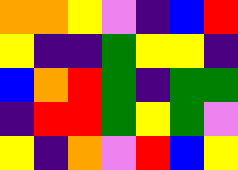[["orange", "orange", "yellow", "violet", "indigo", "blue", "red"], ["yellow", "indigo", "indigo", "green", "yellow", "yellow", "indigo"], ["blue", "orange", "red", "green", "indigo", "green", "green"], ["indigo", "red", "red", "green", "yellow", "green", "violet"], ["yellow", "indigo", "orange", "violet", "red", "blue", "yellow"]]